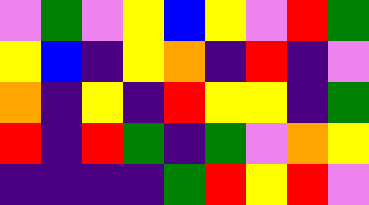[["violet", "green", "violet", "yellow", "blue", "yellow", "violet", "red", "green"], ["yellow", "blue", "indigo", "yellow", "orange", "indigo", "red", "indigo", "violet"], ["orange", "indigo", "yellow", "indigo", "red", "yellow", "yellow", "indigo", "green"], ["red", "indigo", "red", "green", "indigo", "green", "violet", "orange", "yellow"], ["indigo", "indigo", "indigo", "indigo", "green", "red", "yellow", "red", "violet"]]